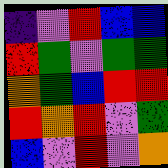[["indigo", "violet", "red", "blue", "blue"], ["red", "green", "violet", "green", "green"], ["orange", "green", "blue", "red", "red"], ["red", "orange", "red", "violet", "green"], ["blue", "violet", "red", "violet", "orange"]]